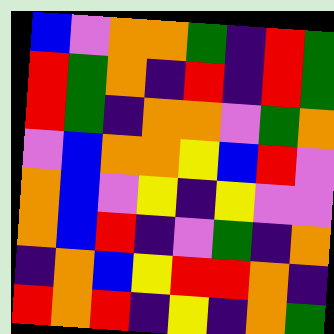[["blue", "violet", "orange", "orange", "green", "indigo", "red", "green"], ["red", "green", "orange", "indigo", "red", "indigo", "red", "green"], ["red", "green", "indigo", "orange", "orange", "violet", "green", "orange"], ["violet", "blue", "orange", "orange", "yellow", "blue", "red", "violet"], ["orange", "blue", "violet", "yellow", "indigo", "yellow", "violet", "violet"], ["orange", "blue", "red", "indigo", "violet", "green", "indigo", "orange"], ["indigo", "orange", "blue", "yellow", "red", "red", "orange", "indigo"], ["red", "orange", "red", "indigo", "yellow", "indigo", "orange", "green"]]